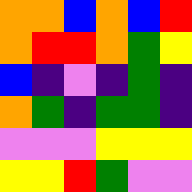[["orange", "orange", "blue", "orange", "blue", "red"], ["orange", "red", "red", "orange", "green", "yellow"], ["blue", "indigo", "violet", "indigo", "green", "indigo"], ["orange", "green", "indigo", "green", "green", "indigo"], ["violet", "violet", "violet", "yellow", "yellow", "yellow"], ["yellow", "yellow", "red", "green", "violet", "violet"]]